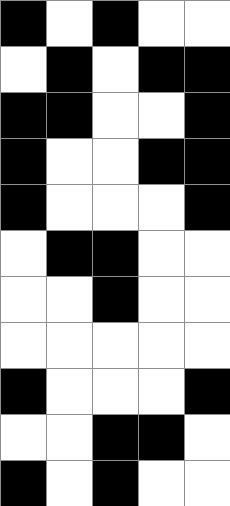[["black", "white", "black", "white", "white"], ["white", "black", "white", "black", "black"], ["black", "black", "white", "white", "black"], ["black", "white", "white", "black", "black"], ["black", "white", "white", "white", "black"], ["white", "black", "black", "white", "white"], ["white", "white", "black", "white", "white"], ["white", "white", "white", "white", "white"], ["black", "white", "white", "white", "black"], ["white", "white", "black", "black", "white"], ["black", "white", "black", "white", "white"]]